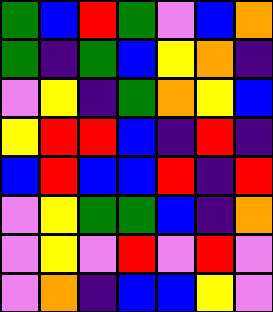[["green", "blue", "red", "green", "violet", "blue", "orange"], ["green", "indigo", "green", "blue", "yellow", "orange", "indigo"], ["violet", "yellow", "indigo", "green", "orange", "yellow", "blue"], ["yellow", "red", "red", "blue", "indigo", "red", "indigo"], ["blue", "red", "blue", "blue", "red", "indigo", "red"], ["violet", "yellow", "green", "green", "blue", "indigo", "orange"], ["violet", "yellow", "violet", "red", "violet", "red", "violet"], ["violet", "orange", "indigo", "blue", "blue", "yellow", "violet"]]